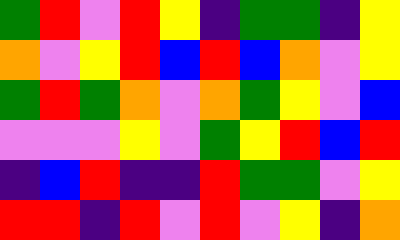[["green", "red", "violet", "red", "yellow", "indigo", "green", "green", "indigo", "yellow"], ["orange", "violet", "yellow", "red", "blue", "red", "blue", "orange", "violet", "yellow"], ["green", "red", "green", "orange", "violet", "orange", "green", "yellow", "violet", "blue"], ["violet", "violet", "violet", "yellow", "violet", "green", "yellow", "red", "blue", "red"], ["indigo", "blue", "red", "indigo", "indigo", "red", "green", "green", "violet", "yellow"], ["red", "red", "indigo", "red", "violet", "red", "violet", "yellow", "indigo", "orange"]]